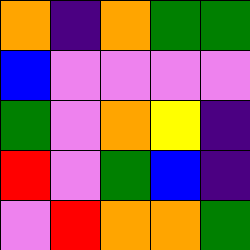[["orange", "indigo", "orange", "green", "green"], ["blue", "violet", "violet", "violet", "violet"], ["green", "violet", "orange", "yellow", "indigo"], ["red", "violet", "green", "blue", "indigo"], ["violet", "red", "orange", "orange", "green"]]